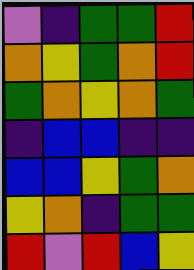[["violet", "indigo", "green", "green", "red"], ["orange", "yellow", "green", "orange", "red"], ["green", "orange", "yellow", "orange", "green"], ["indigo", "blue", "blue", "indigo", "indigo"], ["blue", "blue", "yellow", "green", "orange"], ["yellow", "orange", "indigo", "green", "green"], ["red", "violet", "red", "blue", "yellow"]]